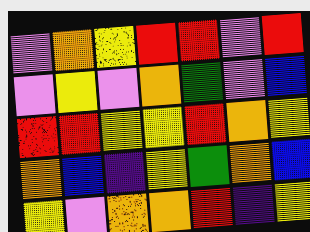[["violet", "orange", "yellow", "red", "red", "violet", "red"], ["violet", "yellow", "violet", "orange", "green", "violet", "blue"], ["red", "red", "yellow", "yellow", "red", "orange", "yellow"], ["orange", "blue", "indigo", "yellow", "green", "orange", "blue"], ["yellow", "violet", "orange", "orange", "red", "indigo", "yellow"]]